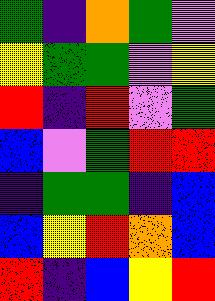[["green", "indigo", "orange", "green", "violet"], ["yellow", "green", "green", "violet", "yellow"], ["red", "indigo", "red", "violet", "green"], ["blue", "violet", "green", "red", "red"], ["indigo", "green", "green", "indigo", "blue"], ["blue", "yellow", "red", "orange", "blue"], ["red", "indigo", "blue", "yellow", "red"]]